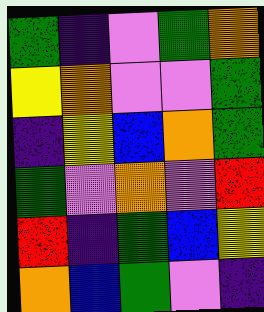[["green", "indigo", "violet", "green", "orange"], ["yellow", "orange", "violet", "violet", "green"], ["indigo", "yellow", "blue", "orange", "green"], ["green", "violet", "orange", "violet", "red"], ["red", "indigo", "green", "blue", "yellow"], ["orange", "blue", "green", "violet", "indigo"]]